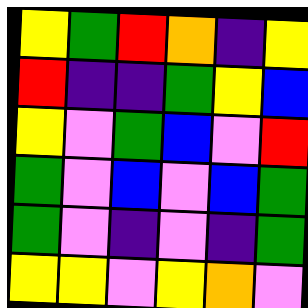[["yellow", "green", "red", "orange", "indigo", "yellow"], ["red", "indigo", "indigo", "green", "yellow", "blue"], ["yellow", "violet", "green", "blue", "violet", "red"], ["green", "violet", "blue", "violet", "blue", "green"], ["green", "violet", "indigo", "violet", "indigo", "green"], ["yellow", "yellow", "violet", "yellow", "orange", "violet"]]